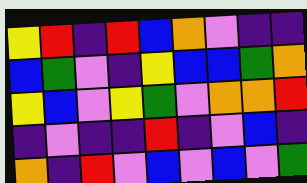[["yellow", "red", "indigo", "red", "blue", "orange", "violet", "indigo", "indigo"], ["blue", "green", "violet", "indigo", "yellow", "blue", "blue", "green", "orange"], ["yellow", "blue", "violet", "yellow", "green", "violet", "orange", "orange", "red"], ["indigo", "violet", "indigo", "indigo", "red", "indigo", "violet", "blue", "indigo"], ["orange", "indigo", "red", "violet", "blue", "violet", "blue", "violet", "green"]]